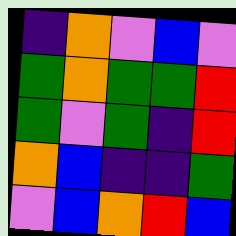[["indigo", "orange", "violet", "blue", "violet"], ["green", "orange", "green", "green", "red"], ["green", "violet", "green", "indigo", "red"], ["orange", "blue", "indigo", "indigo", "green"], ["violet", "blue", "orange", "red", "blue"]]